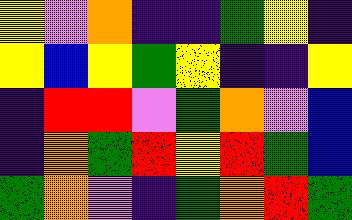[["yellow", "violet", "orange", "indigo", "indigo", "green", "yellow", "indigo"], ["yellow", "blue", "yellow", "green", "yellow", "indigo", "indigo", "yellow"], ["indigo", "red", "red", "violet", "green", "orange", "violet", "blue"], ["indigo", "orange", "green", "red", "yellow", "red", "green", "blue"], ["green", "orange", "violet", "indigo", "green", "orange", "red", "green"]]